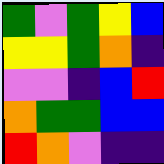[["green", "violet", "green", "yellow", "blue"], ["yellow", "yellow", "green", "orange", "indigo"], ["violet", "violet", "indigo", "blue", "red"], ["orange", "green", "green", "blue", "blue"], ["red", "orange", "violet", "indigo", "indigo"]]